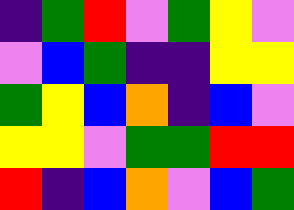[["indigo", "green", "red", "violet", "green", "yellow", "violet"], ["violet", "blue", "green", "indigo", "indigo", "yellow", "yellow"], ["green", "yellow", "blue", "orange", "indigo", "blue", "violet"], ["yellow", "yellow", "violet", "green", "green", "red", "red"], ["red", "indigo", "blue", "orange", "violet", "blue", "green"]]